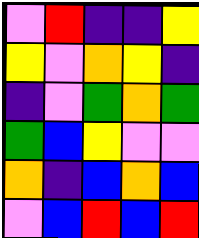[["violet", "red", "indigo", "indigo", "yellow"], ["yellow", "violet", "orange", "yellow", "indigo"], ["indigo", "violet", "green", "orange", "green"], ["green", "blue", "yellow", "violet", "violet"], ["orange", "indigo", "blue", "orange", "blue"], ["violet", "blue", "red", "blue", "red"]]